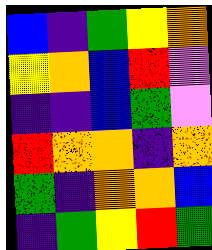[["blue", "indigo", "green", "yellow", "orange"], ["yellow", "orange", "blue", "red", "violet"], ["indigo", "indigo", "blue", "green", "violet"], ["red", "orange", "orange", "indigo", "orange"], ["green", "indigo", "orange", "orange", "blue"], ["indigo", "green", "yellow", "red", "green"]]